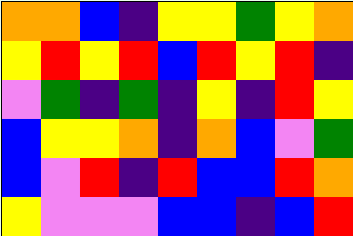[["orange", "orange", "blue", "indigo", "yellow", "yellow", "green", "yellow", "orange"], ["yellow", "red", "yellow", "red", "blue", "red", "yellow", "red", "indigo"], ["violet", "green", "indigo", "green", "indigo", "yellow", "indigo", "red", "yellow"], ["blue", "yellow", "yellow", "orange", "indigo", "orange", "blue", "violet", "green"], ["blue", "violet", "red", "indigo", "red", "blue", "blue", "red", "orange"], ["yellow", "violet", "violet", "violet", "blue", "blue", "indigo", "blue", "red"]]